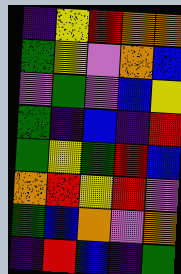[["indigo", "yellow", "red", "orange", "orange"], ["green", "yellow", "violet", "orange", "blue"], ["violet", "green", "violet", "blue", "yellow"], ["green", "indigo", "blue", "indigo", "red"], ["green", "yellow", "green", "red", "blue"], ["orange", "red", "yellow", "red", "violet"], ["green", "blue", "orange", "violet", "orange"], ["indigo", "red", "blue", "indigo", "green"]]